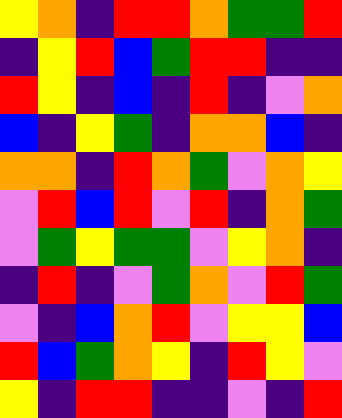[["yellow", "orange", "indigo", "red", "red", "orange", "green", "green", "red"], ["indigo", "yellow", "red", "blue", "green", "red", "red", "indigo", "indigo"], ["red", "yellow", "indigo", "blue", "indigo", "red", "indigo", "violet", "orange"], ["blue", "indigo", "yellow", "green", "indigo", "orange", "orange", "blue", "indigo"], ["orange", "orange", "indigo", "red", "orange", "green", "violet", "orange", "yellow"], ["violet", "red", "blue", "red", "violet", "red", "indigo", "orange", "green"], ["violet", "green", "yellow", "green", "green", "violet", "yellow", "orange", "indigo"], ["indigo", "red", "indigo", "violet", "green", "orange", "violet", "red", "green"], ["violet", "indigo", "blue", "orange", "red", "violet", "yellow", "yellow", "blue"], ["red", "blue", "green", "orange", "yellow", "indigo", "red", "yellow", "violet"], ["yellow", "indigo", "red", "red", "indigo", "indigo", "violet", "indigo", "red"]]